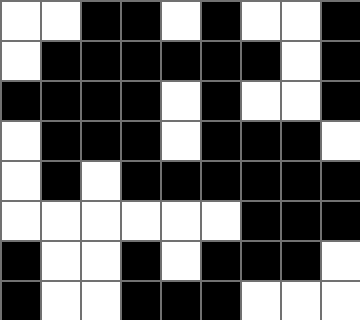[["white", "white", "black", "black", "white", "black", "white", "white", "black"], ["white", "black", "black", "black", "black", "black", "black", "white", "black"], ["black", "black", "black", "black", "white", "black", "white", "white", "black"], ["white", "black", "black", "black", "white", "black", "black", "black", "white"], ["white", "black", "white", "black", "black", "black", "black", "black", "black"], ["white", "white", "white", "white", "white", "white", "black", "black", "black"], ["black", "white", "white", "black", "white", "black", "black", "black", "white"], ["black", "white", "white", "black", "black", "black", "white", "white", "white"]]